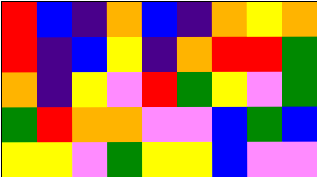[["red", "blue", "indigo", "orange", "blue", "indigo", "orange", "yellow", "orange"], ["red", "indigo", "blue", "yellow", "indigo", "orange", "red", "red", "green"], ["orange", "indigo", "yellow", "violet", "red", "green", "yellow", "violet", "green"], ["green", "red", "orange", "orange", "violet", "violet", "blue", "green", "blue"], ["yellow", "yellow", "violet", "green", "yellow", "yellow", "blue", "violet", "violet"]]